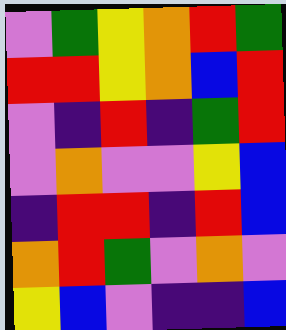[["violet", "green", "yellow", "orange", "red", "green"], ["red", "red", "yellow", "orange", "blue", "red"], ["violet", "indigo", "red", "indigo", "green", "red"], ["violet", "orange", "violet", "violet", "yellow", "blue"], ["indigo", "red", "red", "indigo", "red", "blue"], ["orange", "red", "green", "violet", "orange", "violet"], ["yellow", "blue", "violet", "indigo", "indigo", "blue"]]